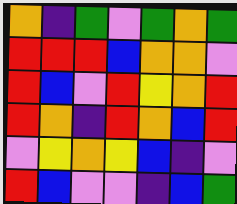[["orange", "indigo", "green", "violet", "green", "orange", "green"], ["red", "red", "red", "blue", "orange", "orange", "violet"], ["red", "blue", "violet", "red", "yellow", "orange", "red"], ["red", "orange", "indigo", "red", "orange", "blue", "red"], ["violet", "yellow", "orange", "yellow", "blue", "indigo", "violet"], ["red", "blue", "violet", "violet", "indigo", "blue", "green"]]